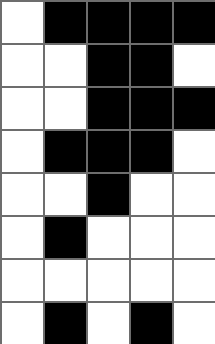[["white", "black", "black", "black", "black"], ["white", "white", "black", "black", "white"], ["white", "white", "black", "black", "black"], ["white", "black", "black", "black", "white"], ["white", "white", "black", "white", "white"], ["white", "black", "white", "white", "white"], ["white", "white", "white", "white", "white"], ["white", "black", "white", "black", "white"]]